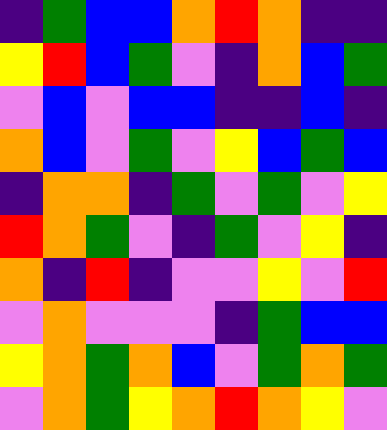[["indigo", "green", "blue", "blue", "orange", "red", "orange", "indigo", "indigo"], ["yellow", "red", "blue", "green", "violet", "indigo", "orange", "blue", "green"], ["violet", "blue", "violet", "blue", "blue", "indigo", "indigo", "blue", "indigo"], ["orange", "blue", "violet", "green", "violet", "yellow", "blue", "green", "blue"], ["indigo", "orange", "orange", "indigo", "green", "violet", "green", "violet", "yellow"], ["red", "orange", "green", "violet", "indigo", "green", "violet", "yellow", "indigo"], ["orange", "indigo", "red", "indigo", "violet", "violet", "yellow", "violet", "red"], ["violet", "orange", "violet", "violet", "violet", "indigo", "green", "blue", "blue"], ["yellow", "orange", "green", "orange", "blue", "violet", "green", "orange", "green"], ["violet", "orange", "green", "yellow", "orange", "red", "orange", "yellow", "violet"]]